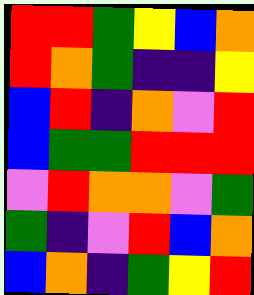[["red", "red", "green", "yellow", "blue", "orange"], ["red", "orange", "green", "indigo", "indigo", "yellow"], ["blue", "red", "indigo", "orange", "violet", "red"], ["blue", "green", "green", "red", "red", "red"], ["violet", "red", "orange", "orange", "violet", "green"], ["green", "indigo", "violet", "red", "blue", "orange"], ["blue", "orange", "indigo", "green", "yellow", "red"]]